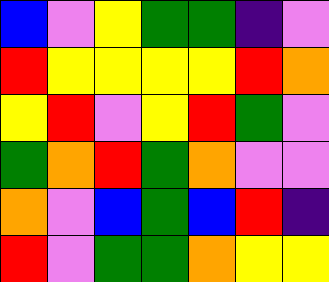[["blue", "violet", "yellow", "green", "green", "indigo", "violet"], ["red", "yellow", "yellow", "yellow", "yellow", "red", "orange"], ["yellow", "red", "violet", "yellow", "red", "green", "violet"], ["green", "orange", "red", "green", "orange", "violet", "violet"], ["orange", "violet", "blue", "green", "blue", "red", "indigo"], ["red", "violet", "green", "green", "orange", "yellow", "yellow"]]